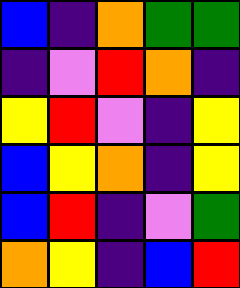[["blue", "indigo", "orange", "green", "green"], ["indigo", "violet", "red", "orange", "indigo"], ["yellow", "red", "violet", "indigo", "yellow"], ["blue", "yellow", "orange", "indigo", "yellow"], ["blue", "red", "indigo", "violet", "green"], ["orange", "yellow", "indigo", "blue", "red"]]